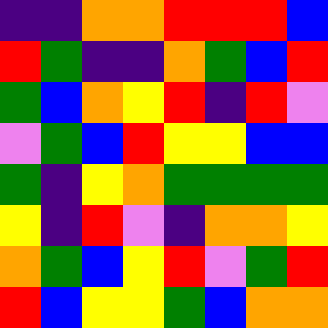[["indigo", "indigo", "orange", "orange", "red", "red", "red", "blue"], ["red", "green", "indigo", "indigo", "orange", "green", "blue", "red"], ["green", "blue", "orange", "yellow", "red", "indigo", "red", "violet"], ["violet", "green", "blue", "red", "yellow", "yellow", "blue", "blue"], ["green", "indigo", "yellow", "orange", "green", "green", "green", "green"], ["yellow", "indigo", "red", "violet", "indigo", "orange", "orange", "yellow"], ["orange", "green", "blue", "yellow", "red", "violet", "green", "red"], ["red", "blue", "yellow", "yellow", "green", "blue", "orange", "orange"]]